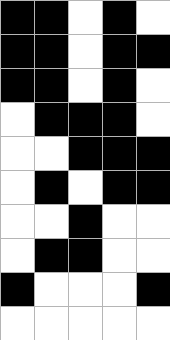[["black", "black", "white", "black", "white"], ["black", "black", "white", "black", "black"], ["black", "black", "white", "black", "white"], ["white", "black", "black", "black", "white"], ["white", "white", "black", "black", "black"], ["white", "black", "white", "black", "black"], ["white", "white", "black", "white", "white"], ["white", "black", "black", "white", "white"], ["black", "white", "white", "white", "black"], ["white", "white", "white", "white", "white"]]